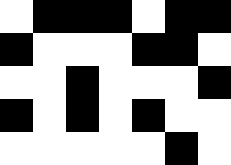[["white", "black", "black", "black", "white", "black", "black"], ["black", "white", "white", "white", "black", "black", "white"], ["white", "white", "black", "white", "white", "white", "black"], ["black", "white", "black", "white", "black", "white", "white"], ["white", "white", "white", "white", "white", "black", "white"]]